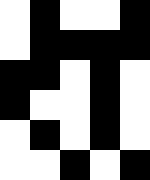[["white", "black", "white", "white", "black"], ["white", "black", "black", "black", "black"], ["black", "black", "white", "black", "white"], ["black", "white", "white", "black", "white"], ["white", "black", "white", "black", "white"], ["white", "white", "black", "white", "black"]]